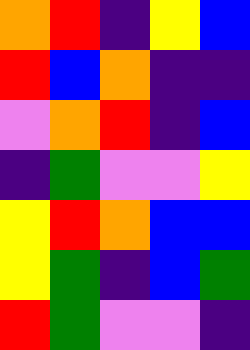[["orange", "red", "indigo", "yellow", "blue"], ["red", "blue", "orange", "indigo", "indigo"], ["violet", "orange", "red", "indigo", "blue"], ["indigo", "green", "violet", "violet", "yellow"], ["yellow", "red", "orange", "blue", "blue"], ["yellow", "green", "indigo", "blue", "green"], ["red", "green", "violet", "violet", "indigo"]]